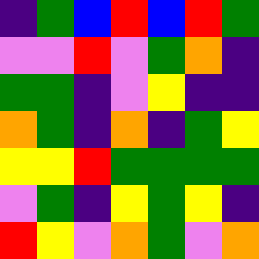[["indigo", "green", "blue", "red", "blue", "red", "green"], ["violet", "violet", "red", "violet", "green", "orange", "indigo"], ["green", "green", "indigo", "violet", "yellow", "indigo", "indigo"], ["orange", "green", "indigo", "orange", "indigo", "green", "yellow"], ["yellow", "yellow", "red", "green", "green", "green", "green"], ["violet", "green", "indigo", "yellow", "green", "yellow", "indigo"], ["red", "yellow", "violet", "orange", "green", "violet", "orange"]]